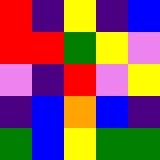[["red", "indigo", "yellow", "indigo", "blue"], ["red", "red", "green", "yellow", "violet"], ["violet", "indigo", "red", "violet", "yellow"], ["indigo", "blue", "orange", "blue", "indigo"], ["green", "blue", "yellow", "green", "green"]]